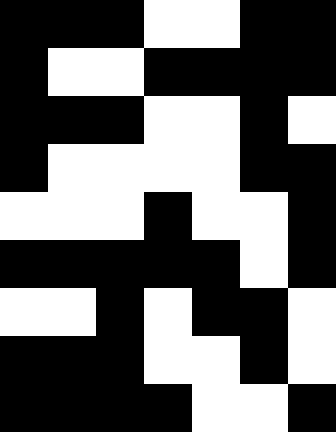[["black", "black", "black", "white", "white", "black", "black"], ["black", "white", "white", "black", "black", "black", "black"], ["black", "black", "black", "white", "white", "black", "white"], ["black", "white", "white", "white", "white", "black", "black"], ["white", "white", "white", "black", "white", "white", "black"], ["black", "black", "black", "black", "black", "white", "black"], ["white", "white", "black", "white", "black", "black", "white"], ["black", "black", "black", "white", "white", "black", "white"], ["black", "black", "black", "black", "white", "white", "black"]]